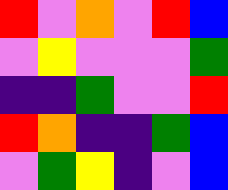[["red", "violet", "orange", "violet", "red", "blue"], ["violet", "yellow", "violet", "violet", "violet", "green"], ["indigo", "indigo", "green", "violet", "violet", "red"], ["red", "orange", "indigo", "indigo", "green", "blue"], ["violet", "green", "yellow", "indigo", "violet", "blue"]]